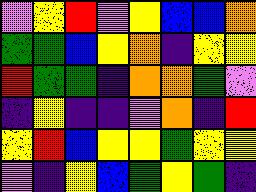[["violet", "yellow", "red", "violet", "yellow", "blue", "blue", "orange"], ["green", "green", "blue", "yellow", "orange", "indigo", "yellow", "yellow"], ["red", "green", "green", "indigo", "orange", "orange", "green", "violet"], ["indigo", "yellow", "indigo", "indigo", "violet", "orange", "indigo", "red"], ["yellow", "red", "blue", "yellow", "yellow", "green", "yellow", "yellow"], ["violet", "indigo", "yellow", "blue", "green", "yellow", "green", "indigo"]]